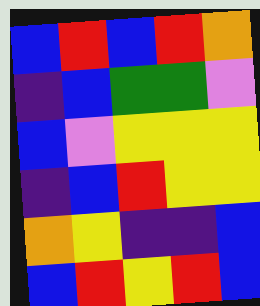[["blue", "red", "blue", "red", "orange"], ["indigo", "blue", "green", "green", "violet"], ["blue", "violet", "yellow", "yellow", "yellow"], ["indigo", "blue", "red", "yellow", "yellow"], ["orange", "yellow", "indigo", "indigo", "blue"], ["blue", "red", "yellow", "red", "blue"]]